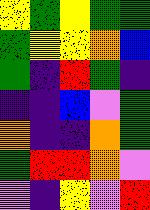[["yellow", "green", "yellow", "green", "green"], ["green", "yellow", "yellow", "orange", "blue"], ["green", "indigo", "red", "green", "indigo"], ["indigo", "indigo", "blue", "violet", "green"], ["orange", "indigo", "indigo", "orange", "green"], ["green", "red", "red", "orange", "violet"], ["violet", "indigo", "yellow", "violet", "red"]]